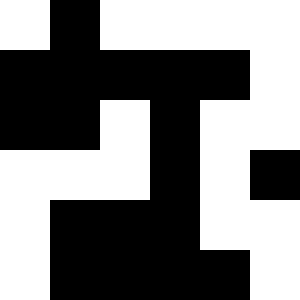[["white", "black", "white", "white", "white", "white"], ["black", "black", "black", "black", "black", "white"], ["black", "black", "white", "black", "white", "white"], ["white", "white", "white", "black", "white", "black"], ["white", "black", "black", "black", "white", "white"], ["white", "black", "black", "black", "black", "white"]]